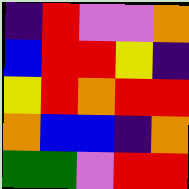[["indigo", "red", "violet", "violet", "orange"], ["blue", "red", "red", "yellow", "indigo"], ["yellow", "red", "orange", "red", "red"], ["orange", "blue", "blue", "indigo", "orange"], ["green", "green", "violet", "red", "red"]]